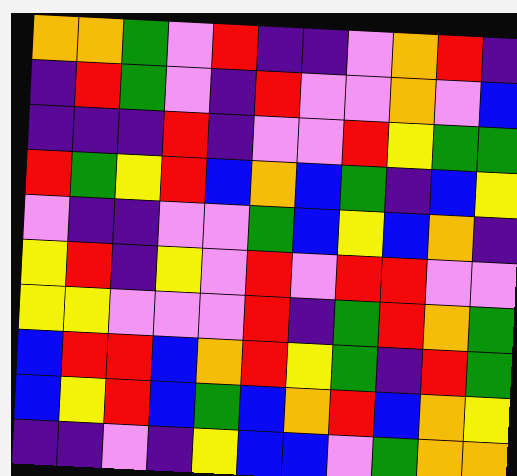[["orange", "orange", "green", "violet", "red", "indigo", "indigo", "violet", "orange", "red", "indigo"], ["indigo", "red", "green", "violet", "indigo", "red", "violet", "violet", "orange", "violet", "blue"], ["indigo", "indigo", "indigo", "red", "indigo", "violet", "violet", "red", "yellow", "green", "green"], ["red", "green", "yellow", "red", "blue", "orange", "blue", "green", "indigo", "blue", "yellow"], ["violet", "indigo", "indigo", "violet", "violet", "green", "blue", "yellow", "blue", "orange", "indigo"], ["yellow", "red", "indigo", "yellow", "violet", "red", "violet", "red", "red", "violet", "violet"], ["yellow", "yellow", "violet", "violet", "violet", "red", "indigo", "green", "red", "orange", "green"], ["blue", "red", "red", "blue", "orange", "red", "yellow", "green", "indigo", "red", "green"], ["blue", "yellow", "red", "blue", "green", "blue", "orange", "red", "blue", "orange", "yellow"], ["indigo", "indigo", "violet", "indigo", "yellow", "blue", "blue", "violet", "green", "orange", "orange"]]